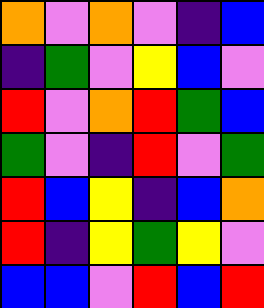[["orange", "violet", "orange", "violet", "indigo", "blue"], ["indigo", "green", "violet", "yellow", "blue", "violet"], ["red", "violet", "orange", "red", "green", "blue"], ["green", "violet", "indigo", "red", "violet", "green"], ["red", "blue", "yellow", "indigo", "blue", "orange"], ["red", "indigo", "yellow", "green", "yellow", "violet"], ["blue", "blue", "violet", "red", "blue", "red"]]